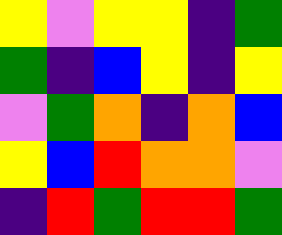[["yellow", "violet", "yellow", "yellow", "indigo", "green"], ["green", "indigo", "blue", "yellow", "indigo", "yellow"], ["violet", "green", "orange", "indigo", "orange", "blue"], ["yellow", "blue", "red", "orange", "orange", "violet"], ["indigo", "red", "green", "red", "red", "green"]]